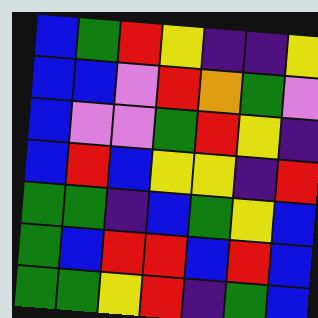[["blue", "green", "red", "yellow", "indigo", "indigo", "yellow"], ["blue", "blue", "violet", "red", "orange", "green", "violet"], ["blue", "violet", "violet", "green", "red", "yellow", "indigo"], ["blue", "red", "blue", "yellow", "yellow", "indigo", "red"], ["green", "green", "indigo", "blue", "green", "yellow", "blue"], ["green", "blue", "red", "red", "blue", "red", "blue"], ["green", "green", "yellow", "red", "indigo", "green", "blue"]]